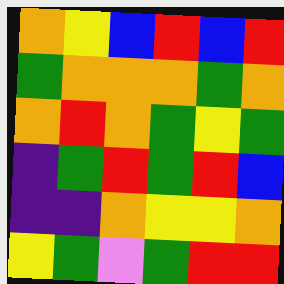[["orange", "yellow", "blue", "red", "blue", "red"], ["green", "orange", "orange", "orange", "green", "orange"], ["orange", "red", "orange", "green", "yellow", "green"], ["indigo", "green", "red", "green", "red", "blue"], ["indigo", "indigo", "orange", "yellow", "yellow", "orange"], ["yellow", "green", "violet", "green", "red", "red"]]